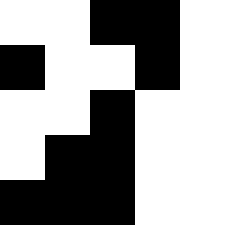[["white", "white", "black", "black", "white"], ["black", "white", "white", "black", "white"], ["white", "white", "black", "white", "white"], ["white", "black", "black", "white", "white"], ["black", "black", "black", "white", "white"]]